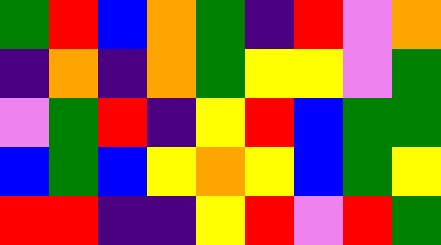[["green", "red", "blue", "orange", "green", "indigo", "red", "violet", "orange"], ["indigo", "orange", "indigo", "orange", "green", "yellow", "yellow", "violet", "green"], ["violet", "green", "red", "indigo", "yellow", "red", "blue", "green", "green"], ["blue", "green", "blue", "yellow", "orange", "yellow", "blue", "green", "yellow"], ["red", "red", "indigo", "indigo", "yellow", "red", "violet", "red", "green"]]